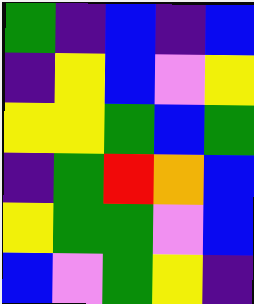[["green", "indigo", "blue", "indigo", "blue"], ["indigo", "yellow", "blue", "violet", "yellow"], ["yellow", "yellow", "green", "blue", "green"], ["indigo", "green", "red", "orange", "blue"], ["yellow", "green", "green", "violet", "blue"], ["blue", "violet", "green", "yellow", "indigo"]]